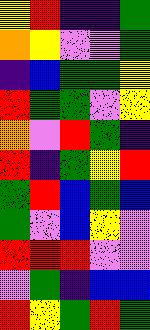[["yellow", "red", "indigo", "indigo", "green"], ["orange", "yellow", "violet", "violet", "green"], ["indigo", "blue", "green", "green", "yellow"], ["red", "green", "green", "violet", "yellow"], ["orange", "violet", "red", "green", "indigo"], ["red", "indigo", "green", "yellow", "red"], ["green", "red", "blue", "green", "blue"], ["green", "violet", "blue", "yellow", "violet"], ["red", "red", "red", "violet", "violet"], ["violet", "green", "indigo", "blue", "blue"], ["red", "yellow", "green", "red", "green"]]